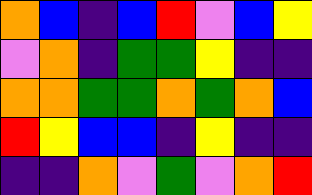[["orange", "blue", "indigo", "blue", "red", "violet", "blue", "yellow"], ["violet", "orange", "indigo", "green", "green", "yellow", "indigo", "indigo"], ["orange", "orange", "green", "green", "orange", "green", "orange", "blue"], ["red", "yellow", "blue", "blue", "indigo", "yellow", "indigo", "indigo"], ["indigo", "indigo", "orange", "violet", "green", "violet", "orange", "red"]]